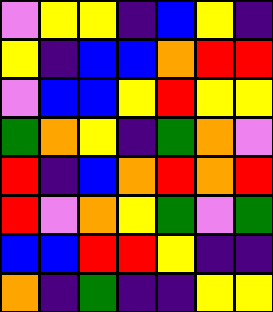[["violet", "yellow", "yellow", "indigo", "blue", "yellow", "indigo"], ["yellow", "indigo", "blue", "blue", "orange", "red", "red"], ["violet", "blue", "blue", "yellow", "red", "yellow", "yellow"], ["green", "orange", "yellow", "indigo", "green", "orange", "violet"], ["red", "indigo", "blue", "orange", "red", "orange", "red"], ["red", "violet", "orange", "yellow", "green", "violet", "green"], ["blue", "blue", "red", "red", "yellow", "indigo", "indigo"], ["orange", "indigo", "green", "indigo", "indigo", "yellow", "yellow"]]